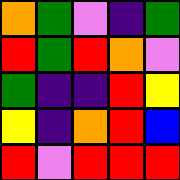[["orange", "green", "violet", "indigo", "green"], ["red", "green", "red", "orange", "violet"], ["green", "indigo", "indigo", "red", "yellow"], ["yellow", "indigo", "orange", "red", "blue"], ["red", "violet", "red", "red", "red"]]